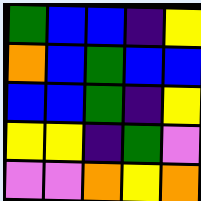[["green", "blue", "blue", "indigo", "yellow"], ["orange", "blue", "green", "blue", "blue"], ["blue", "blue", "green", "indigo", "yellow"], ["yellow", "yellow", "indigo", "green", "violet"], ["violet", "violet", "orange", "yellow", "orange"]]